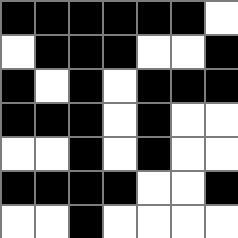[["black", "black", "black", "black", "black", "black", "white"], ["white", "black", "black", "black", "white", "white", "black"], ["black", "white", "black", "white", "black", "black", "black"], ["black", "black", "black", "white", "black", "white", "white"], ["white", "white", "black", "white", "black", "white", "white"], ["black", "black", "black", "black", "white", "white", "black"], ["white", "white", "black", "white", "white", "white", "white"]]